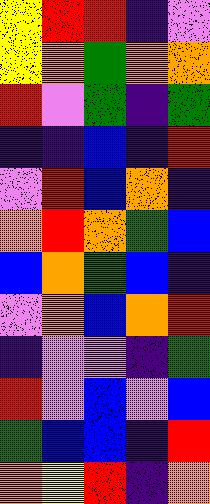[["yellow", "red", "red", "indigo", "violet"], ["yellow", "orange", "green", "orange", "orange"], ["red", "violet", "green", "indigo", "green"], ["indigo", "indigo", "blue", "indigo", "red"], ["violet", "red", "blue", "orange", "indigo"], ["orange", "red", "orange", "green", "blue"], ["blue", "orange", "green", "blue", "indigo"], ["violet", "orange", "blue", "orange", "red"], ["indigo", "violet", "violet", "indigo", "green"], ["red", "violet", "blue", "violet", "blue"], ["green", "blue", "blue", "indigo", "red"], ["orange", "yellow", "red", "indigo", "orange"]]